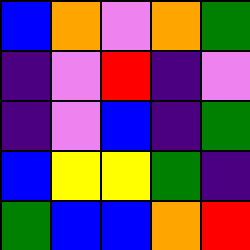[["blue", "orange", "violet", "orange", "green"], ["indigo", "violet", "red", "indigo", "violet"], ["indigo", "violet", "blue", "indigo", "green"], ["blue", "yellow", "yellow", "green", "indigo"], ["green", "blue", "blue", "orange", "red"]]